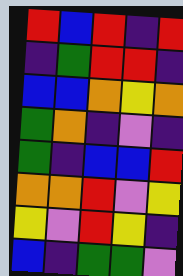[["red", "blue", "red", "indigo", "red"], ["indigo", "green", "red", "red", "indigo"], ["blue", "blue", "orange", "yellow", "orange"], ["green", "orange", "indigo", "violet", "indigo"], ["green", "indigo", "blue", "blue", "red"], ["orange", "orange", "red", "violet", "yellow"], ["yellow", "violet", "red", "yellow", "indigo"], ["blue", "indigo", "green", "green", "violet"]]